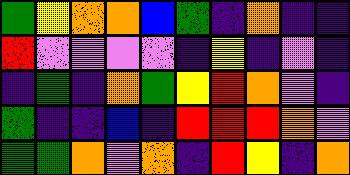[["green", "yellow", "orange", "orange", "blue", "green", "indigo", "orange", "indigo", "indigo"], ["red", "violet", "violet", "violet", "violet", "indigo", "yellow", "indigo", "violet", "indigo"], ["indigo", "green", "indigo", "orange", "green", "yellow", "red", "orange", "violet", "indigo"], ["green", "indigo", "indigo", "blue", "indigo", "red", "red", "red", "orange", "violet"], ["green", "green", "orange", "violet", "orange", "indigo", "red", "yellow", "indigo", "orange"]]